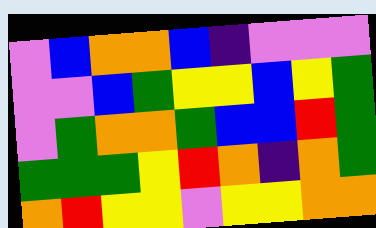[["violet", "blue", "orange", "orange", "blue", "indigo", "violet", "violet", "violet"], ["violet", "violet", "blue", "green", "yellow", "yellow", "blue", "yellow", "green"], ["violet", "green", "orange", "orange", "green", "blue", "blue", "red", "green"], ["green", "green", "green", "yellow", "red", "orange", "indigo", "orange", "green"], ["orange", "red", "yellow", "yellow", "violet", "yellow", "yellow", "orange", "orange"]]